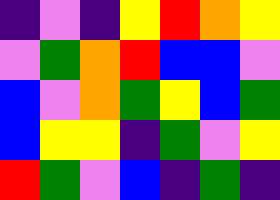[["indigo", "violet", "indigo", "yellow", "red", "orange", "yellow"], ["violet", "green", "orange", "red", "blue", "blue", "violet"], ["blue", "violet", "orange", "green", "yellow", "blue", "green"], ["blue", "yellow", "yellow", "indigo", "green", "violet", "yellow"], ["red", "green", "violet", "blue", "indigo", "green", "indigo"]]